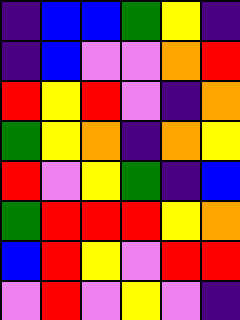[["indigo", "blue", "blue", "green", "yellow", "indigo"], ["indigo", "blue", "violet", "violet", "orange", "red"], ["red", "yellow", "red", "violet", "indigo", "orange"], ["green", "yellow", "orange", "indigo", "orange", "yellow"], ["red", "violet", "yellow", "green", "indigo", "blue"], ["green", "red", "red", "red", "yellow", "orange"], ["blue", "red", "yellow", "violet", "red", "red"], ["violet", "red", "violet", "yellow", "violet", "indigo"]]